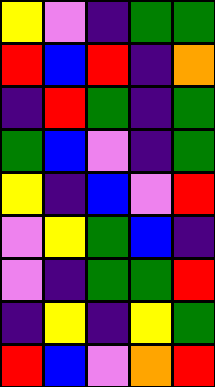[["yellow", "violet", "indigo", "green", "green"], ["red", "blue", "red", "indigo", "orange"], ["indigo", "red", "green", "indigo", "green"], ["green", "blue", "violet", "indigo", "green"], ["yellow", "indigo", "blue", "violet", "red"], ["violet", "yellow", "green", "blue", "indigo"], ["violet", "indigo", "green", "green", "red"], ["indigo", "yellow", "indigo", "yellow", "green"], ["red", "blue", "violet", "orange", "red"]]